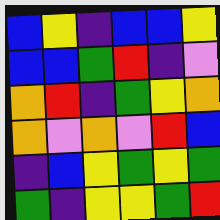[["blue", "yellow", "indigo", "blue", "blue", "yellow"], ["blue", "blue", "green", "red", "indigo", "violet"], ["orange", "red", "indigo", "green", "yellow", "orange"], ["orange", "violet", "orange", "violet", "red", "blue"], ["indigo", "blue", "yellow", "green", "yellow", "green"], ["green", "indigo", "yellow", "yellow", "green", "red"]]